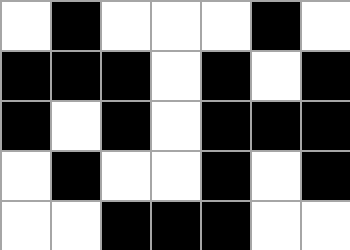[["white", "black", "white", "white", "white", "black", "white"], ["black", "black", "black", "white", "black", "white", "black"], ["black", "white", "black", "white", "black", "black", "black"], ["white", "black", "white", "white", "black", "white", "black"], ["white", "white", "black", "black", "black", "white", "white"]]